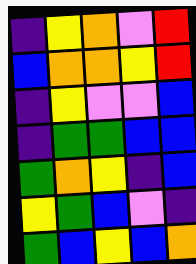[["indigo", "yellow", "orange", "violet", "red"], ["blue", "orange", "orange", "yellow", "red"], ["indigo", "yellow", "violet", "violet", "blue"], ["indigo", "green", "green", "blue", "blue"], ["green", "orange", "yellow", "indigo", "blue"], ["yellow", "green", "blue", "violet", "indigo"], ["green", "blue", "yellow", "blue", "orange"]]